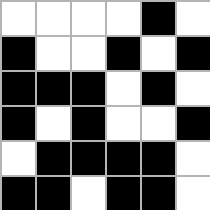[["white", "white", "white", "white", "black", "white"], ["black", "white", "white", "black", "white", "black"], ["black", "black", "black", "white", "black", "white"], ["black", "white", "black", "white", "white", "black"], ["white", "black", "black", "black", "black", "white"], ["black", "black", "white", "black", "black", "white"]]